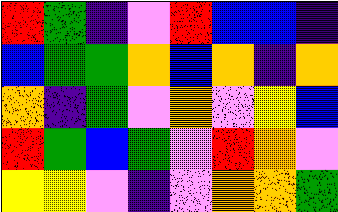[["red", "green", "indigo", "violet", "red", "blue", "blue", "indigo"], ["blue", "green", "green", "orange", "blue", "orange", "indigo", "orange"], ["orange", "indigo", "green", "violet", "orange", "violet", "yellow", "blue"], ["red", "green", "blue", "green", "violet", "red", "orange", "violet"], ["yellow", "yellow", "violet", "indigo", "violet", "orange", "orange", "green"]]